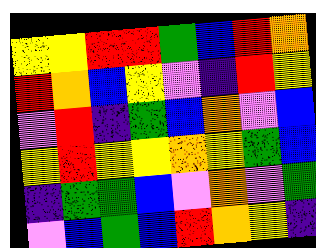[["yellow", "yellow", "red", "red", "green", "blue", "red", "orange"], ["red", "orange", "blue", "yellow", "violet", "indigo", "red", "yellow"], ["violet", "red", "indigo", "green", "blue", "orange", "violet", "blue"], ["yellow", "red", "yellow", "yellow", "orange", "yellow", "green", "blue"], ["indigo", "green", "green", "blue", "violet", "orange", "violet", "green"], ["violet", "blue", "green", "blue", "red", "orange", "yellow", "indigo"]]